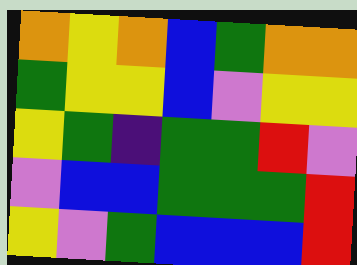[["orange", "yellow", "orange", "blue", "green", "orange", "orange"], ["green", "yellow", "yellow", "blue", "violet", "yellow", "yellow"], ["yellow", "green", "indigo", "green", "green", "red", "violet"], ["violet", "blue", "blue", "green", "green", "green", "red"], ["yellow", "violet", "green", "blue", "blue", "blue", "red"]]